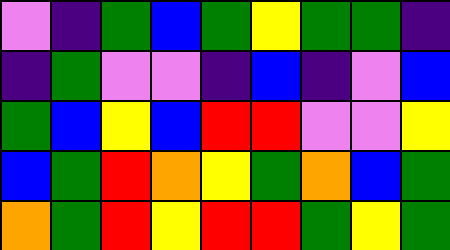[["violet", "indigo", "green", "blue", "green", "yellow", "green", "green", "indigo"], ["indigo", "green", "violet", "violet", "indigo", "blue", "indigo", "violet", "blue"], ["green", "blue", "yellow", "blue", "red", "red", "violet", "violet", "yellow"], ["blue", "green", "red", "orange", "yellow", "green", "orange", "blue", "green"], ["orange", "green", "red", "yellow", "red", "red", "green", "yellow", "green"]]